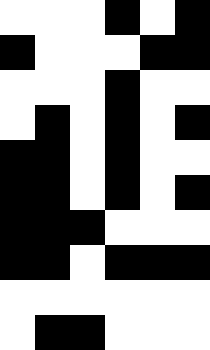[["white", "white", "white", "black", "white", "black"], ["black", "white", "white", "white", "black", "black"], ["white", "white", "white", "black", "white", "white"], ["white", "black", "white", "black", "white", "black"], ["black", "black", "white", "black", "white", "white"], ["black", "black", "white", "black", "white", "black"], ["black", "black", "black", "white", "white", "white"], ["black", "black", "white", "black", "black", "black"], ["white", "white", "white", "white", "white", "white"], ["white", "black", "black", "white", "white", "white"]]